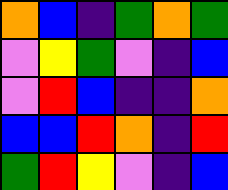[["orange", "blue", "indigo", "green", "orange", "green"], ["violet", "yellow", "green", "violet", "indigo", "blue"], ["violet", "red", "blue", "indigo", "indigo", "orange"], ["blue", "blue", "red", "orange", "indigo", "red"], ["green", "red", "yellow", "violet", "indigo", "blue"]]